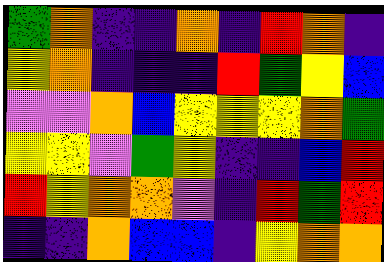[["green", "orange", "indigo", "indigo", "orange", "indigo", "red", "orange", "indigo"], ["yellow", "orange", "indigo", "indigo", "indigo", "red", "green", "yellow", "blue"], ["violet", "violet", "orange", "blue", "yellow", "yellow", "yellow", "orange", "green"], ["yellow", "yellow", "violet", "green", "yellow", "indigo", "indigo", "blue", "red"], ["red", "yellow", "orange", "orange", "violet", "indigo", "red", "green", "red"], ["indigo", "indigo", "orange", "blue", "blue", "indigo", "yellow", "orange", "orange"]]